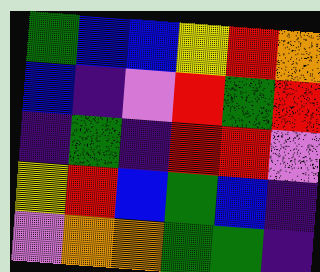[["green", "blue", "blue", "yellow", "red", "orange"], ["blue", "indigo", "violet", "red", "green", "red"], ["indigo", "green", "indigo", "red", "red", "violet"], ["yellow", "red", "blue", "green", "blue", "indigo"], ["violet", "orange", "orange", "green", "green", "indigo"]]